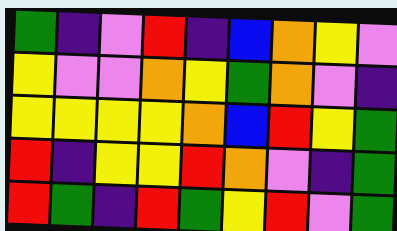[["green", "indigo", "violet", "red", "indigo", "blue", "orange", "yellow", "violet"], ["yellow", "violet", "violet", "orange", "yellow", "green", "orange", "violet", "indigo"], ["yellow", "yellow", "yellow", "yellow", "orange", "blue", "red", "yellow", "green"], ["red", "indigo", "yellow", "yellow", "red", "orange", "violet", "indigo", "green"], ["red", "green", "indigo", "red", "green", "yellow", "red", "violet", "green"]]